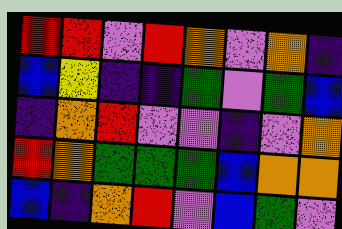[["red", "red", "violet", "red", "orange", "violet", "orange", "indigo"], ["blue", "yellow", "indigo", "indigo", "green", "violet", "green", "blue"], ["indigo", "orange", "red", "violet", "violet", "indigo", "violet", "orange"], ["red", "orange", "green", "green", "green", "blue", "orange", "orange"], ["blue", "indigo", "orange", "red", "violet", "blue", "green", "violet"]]